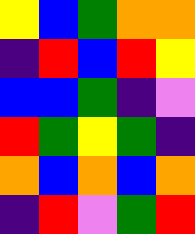[["yellow", "blue", "green", "orange", "orange"], ["indigo", "red", "blue", "red", "yellow"], ["blue", "blue", "green", "indigo", "violet"], ["red", "green", "yellow", "green", "indigo"], ["orange", "blue", "orange", "blue", "orange"], ["indigo", "red", "violet", "green", "red"]]